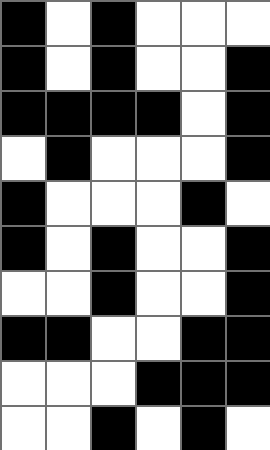[["black", "white", "black", "white", "white", "white"], ["black", "white", "black", "white", "white", "black"], ["black", "black", "black", "black", "white", "black"], ["white", "black", "white", "white", "white", "black"], ["black", "white", "white", "white", "black", "white"], ["black", "white", "black", "white", "white", "black"], ["white", "white", "black", "white", "white", "black"], ["black", "black", "white", "white", "black", "black"], ["white", "white", "white", "black", "black", "black"], ["white", "white", "black", "white", "black", "white"]]